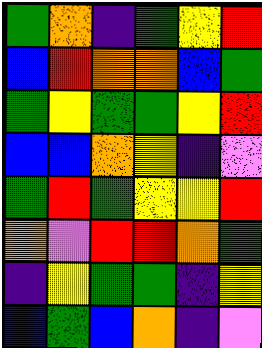[["green", "orange", "indigo", "green", "yellow", "red"], ["blue", "red", "orange", "orange", "blue", "green"], ["green", "yellow", "green", "green", "yellow", "red"], ["blue", "blue", "orange", "yellow", "indigo", "violet"], ["green", "red", "green", "yellow", "yellow", "red"], ["orange", "violet", "red", "red", "orange", "green"], ["indigo", "yellow", "green", "green", "indigo", "yellow"], ["blue", "green", "blue", "orange", "indigo", "violet"]]